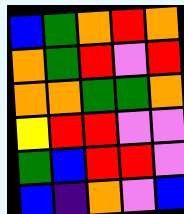[["blue", "green", "orange", "red", "orange"], ["orange", "green", "red", "violet", "red"], ["orange", "orange", "green", "green", "orange"], ["yellow", "red", "red", "violet", "violet"], ["green", "blue", "red", "red", "violet"], ["blue", "indigo", "orange", "violet", "blue"]]